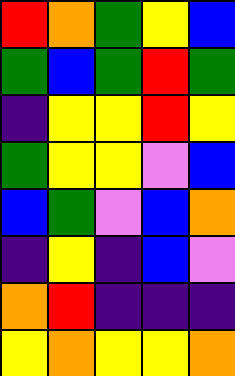[["red", "orange", "green", "yellow", "blue"], ["green", "blue", "green", "red", "green"], ["indigo", "yellow", "yellow", "red", "yellow"], ["green", "yellow", "yellow", "violet", "blue"], ["blue", "green", "violet", "blue", "orange"], ["indigo", "yellow", "indigo", "blue", "violet"], ["orange", "red", "indigo", "indigo", "indigo"], ["yellow", "orange", "yellow", "yellow", "orange"]]